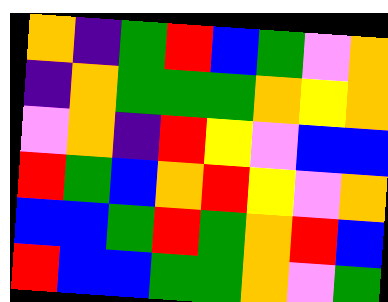[["orange", "indigo", "green", "red", "blue", "green", "violet", "orange"], ["indigo", "orange", "green", "green", "green", "orange", "yellow", "orange"], ["violet", "orange", "indigo", "red", "yellow", "violet", "blue", "blue"], ["red", "green", "blue", "orange", "red", "yellow", "violet", "orange"], ["blue", "blue", "green", "red", "green", "orange", "red", "blue"], ["red", "blue", "blue", "green", "green", "orange", "violet", "green"]]